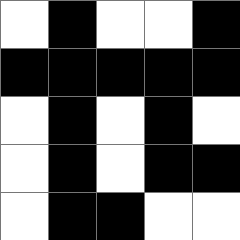[["white", "black", "white", "white", "black"], ["black", "black", "black", "black", "black"], ["white", "black", "white", "black", "white"], ["white", "black", "white", "black", "black"], ["white", "black", "black", "white", "white"]]